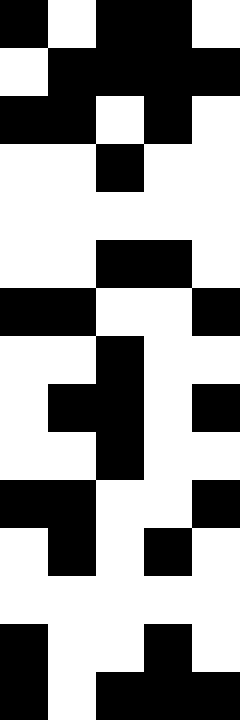[["black", "white", "black", "black", "white"], ["white", "black", "black", "black", "black"], ["black", "black", "white", "black", "white"], ["white", "white", "black", "white", "white"], ["white", "white", "white", "white", "white"], ["white", "white", "black", "black", "white"], ["black", "black", "white", "white", "black"], ["white", "white", "black", "white", "white"], ["white", "black", "black", "white", "black"], ["white", "white", "black", "white", "white"], ["black", "black", "white", "white", "black"], ["white", "black", "white", "black", "white"], ["white", "white", "white", "white", "white"], ["black", "white", "white", "black", "white"], ["black", "white", "black", "black", "black"]]